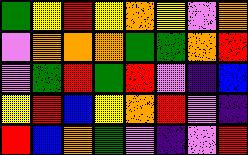[["green", "yellow", "red", "yellow", "orange", "yellow", "violet", "orange"], ["violet", "orange", "orange", "orange", "green", "green", "orange", "red"], ["violet", "green", "red", "green", "red", "violet", "indigo", "blue"], ["yellow", "red", "blue", "yellow", "orange", "red", "violet", "indigo"], ["red", "blue", "orange", "green", "violet", "indigo", "violet", "red"]]